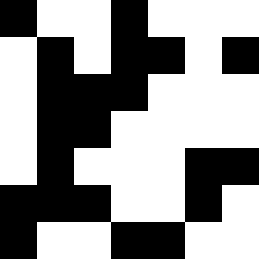[["black", "white", "white", "black", "white", "white", "white"], ["white", "black", "white", "black", "black", "white", "black"], ["white", "black", "black", "black", "white", "white", "white"], ["white", "black", "black", "white", "white", "white", "white"], ["white", "black", "white", "white", "white", "black", "black"], ["black", "black", "black", "white", "white", "black", "white"], ["black", "white", "white", "black", "black", "white", "white"]]